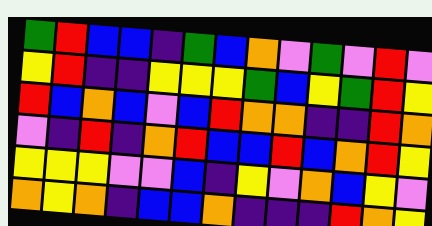[["green", "red", "blue", "blue", "indigo", "green", "blue", "orange", "violet", "green", "violet", "red", "violet"], ["yellow", "red", "indigo", "indigo", "yellow", "yellow", "yellow", "green", "blue", "yellow", "green", "red", "yellow"], ["red", "blue", "orange", "blue", "violet", "blue", "red", "orange", "orange", "indigo", "indigo", "red", "orange"], ["violet", "indigo", "red", "indigo", "orange", "red", "blue", "blue", "red", "blue", "orange", "red", "yellow"], ["yellow", "yellow", "yellow", "violet", "violet", "blue", "indigo", "yellow", "violet", "orange", "blue", "yellow", "violet"], ["orange", "yellow", "orange", "indigo", "blue", "blue", "orange", "indigo", "indigo", "indigo", "red", "orange", "yellow"]]